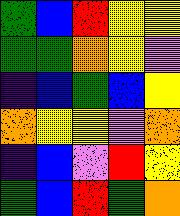[["green", "blue", "red", "yellow", "yellow"], ["green", "green", "orange", "yellow", "violet"], ["indigo", "blue", "green", "blue", "yellow"], ["orange", "yellow", "yellow", "violet", "orange"], ["indigo", "blue", "violet", "red", "yellow"], ["green", "blue", "red", "green", "orange"]]